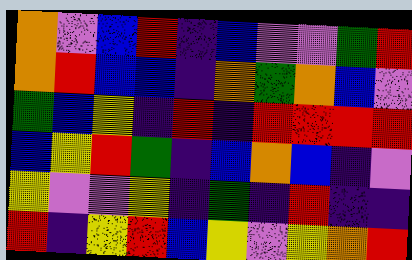[["orange", "violet", "blue", "red", "indigo", "blue", "violet", "violet", "green", "red"], ["orange", "red", "blue", "blue", "indigo", "orange", "green", "orange", "blue", "violet"], ["green", "blue", "yellow", "indigo", "red", "indigo", "red", "red", "red", "red"], ["blue", "yellow", "red", "green", "indigo", "blue", "orange", "blue", "indigo", "violet"], ["yellow", "violet", "violet", "yellow", "indigo", "green", "indigo", "red", "indigo", "indigo"], ["red", "indigo", "yellow", "red", "blue", "yellow", "violet", "yellow", "orange", "red"]]